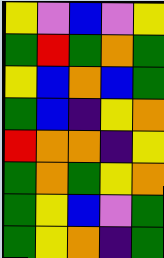[["yellow", "violet", "blue", "violet", "yellow"], ["green", "red", "green", "orange", "green"], ["yellow", "blue", "orange", "blue", "green"], ["green", "blue", "indigo", "yellow", "orange"], ["red", "orange", "orange", "indigo", "yellow"], ["green", "orange", "green", "yellow", "orange"], ["green", "yellow", "blue", "violet", "green"], ["green", "yellow", "orange", "indigo", "green"]]